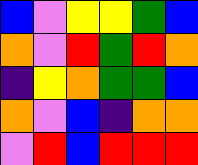[["blue", "violet", "yellow", "yellow", "green", "blue"], ["orange", "violet", "red", "green", "red", "orange"], ["indigo", "yellow", "orange", "green", "green", "blue"], ["orange", "violet", "blue", "indigo", "orange", "orange"], ["violet", "red", "blue", "red", "red", "red"]]